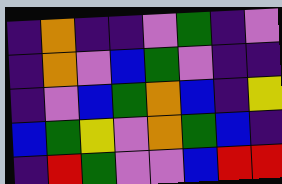[["indigo", "orange", "indigo", "indigo", "violet", "green", "indigo", "violet"], ["indigo", "orange", "violet", "blue", "green", "violet", "indigo", "indigo"], ["indigo", "violet", "blue", "green", "orange", "blue", "indigo", "yellow"], ["blue", "green", "yellow", "violet", "orange", "green", "blue", "indigo"], ["indigo", "red", "green", "violet", "violet", "blue", "red", "red"]]